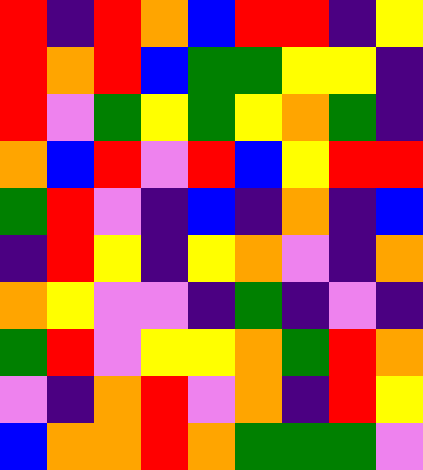[["red", "indigo", "red", "orange", "blue", "red", "red", "indigo", "yellow"], ["red", "orange", "red", "blue", "green", "green", "yellow", "yellow", "indigo"], ["red", "violet", "green", "yellow", "green", "yellow", "orange", "green", "indigo"], ["orange", "blue", "red", "violet", "red", "blue", "yellow", "red", "red"], ["green", "red", "violet", "indigo", "blue", "indigo", "orange", "indigo", "blue"], ["indigo", "red", "yellow", "indigo", "yellow", "orange", "violet", "indigo", "orange"], ["orange", "yellow", "violet", "violet", "indigo", "green", "indigo", "violet", "indigo"], ["green", "red", "violet", "yellow", "yellow", "orange", "green", "red", "orange"], ["violet", "indigo", "orange", "red", "violet", "orange", "indigo", "red", "yellow"], ["blue", "orange", "orange", "red", "orange", "green", "green", "green", "violet"]]